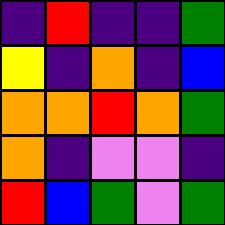[["indigo", "red", "indigo", "indigo", "green"], ["yellow", "indigo", "orange", "indigo", "blue"], ["orange", "orange", "red", "orange", "green"], ["orange", "indigo", "violet", "violet", "indigo"], ["red", "blue", "green", "violet", "green"]]